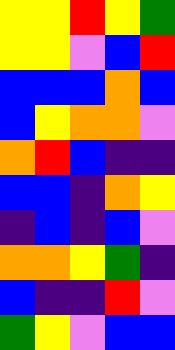[["yellow", "yellow", "red", "yellow", "green"], ["yellow", "yellow", "violet", "blue", "red"], ["blue", "blue", "blue", "orange", "blue"], ["blue", "yellow", "orange", "orange", "violet"], ["orange", "red", "blue", "indigo", "indigo"], ["blue", "blue", "indigo", "orange", "yellow"], ["indigo", "blue", "indigo", "blue", "violet"], ["orange", "orange", "yellow", "green", "indigo"], ["blue", "indigo", "indigo", "red", "violet"], ["green", "yellow", "violet", "blue", "blue"]]